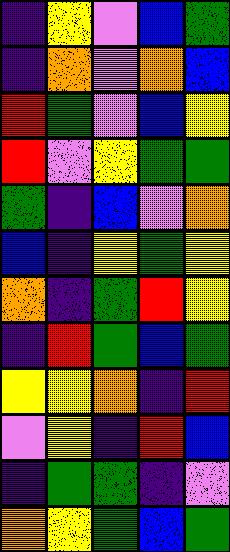[["indigo", "yellow", "violet", "blue", "green"], ["indigo", "orange", "violet", "orange", "blue"], ["red", "green", "violet", "blue", "yellow"], ["red", "violet", "yellow", "green", "green"], ["green", "indigo", "blue", "violet", "orange"], ["blue", "indigo", "yellow", "green", "yellow"], ["orange", "indigo", "green", "red", "yellow"], ["indigo", "red", "green", "blue", "green"], ["yellow", "yellow", "orange", "indigo", "red"], ["violet", "yellow", "indigo", "red", "blue"], ["indigo", "green", "green", "indigo", "violet"], ["orange", "yellow", "green", "blue", "green"]]